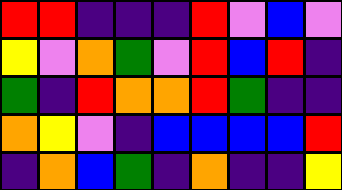[["red", "red", "indigo", "indigo", "indigo", "red", "violet", "blue", "violet"], ["yellow", "violet", "orange", "green", "violet", "red", "blue", "red", "indigo"], ["green", "indigo", "red", "orange", "orange", "red", "green", "indigo", "indigo"], ["orange", "yellow", "violet", "indigo", "blue", "blue", "blue", "blue", "red"], ["indigo", "orange", "blue", "green", "indigo", "orange", "indigo", "indigo", "yellow"]]